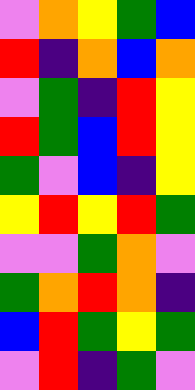[["violet", "orange", "yellow", "green", "blue"], ["red", "indigo", "orange", "blue", "orange"], ["violet", "green", "indigo", "red", "yellow"], ["red", "green", "blue", "red", "yellow"], ["green", "violet", "blue", "indigo", "yellow"], ["yellow", "red", "yellow", "red", "green"], ["violet", "violet", "green", "orange", "violet"], ["green", "orange", "red", "orange", "indigo"], ["blue", "red", "green", "yellow", "green"], ["violet", "red", "indigo", "green", "violet"]]